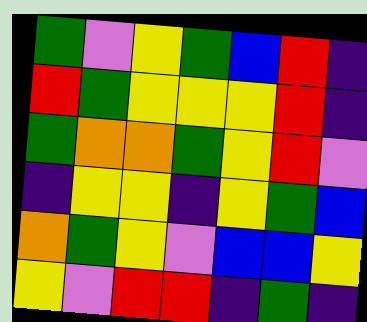[["green", "violet", "yellow", "green", "blue", "red", "indigo"], ["red", "green", "yellow", "yellow", "yellow", "red", "indigo"], ["green", "orange", "orange", "green", "yellow", "red", "violet"], ["indigo", "yellow", "yellow", "indigo", "yellow", "green", "blue"], ["orange", "green", "yellow", "violet", "blue", "blue", "yellow"], ["yellow", "violet", "red", "red", "indigo", "green", "indigo"]]